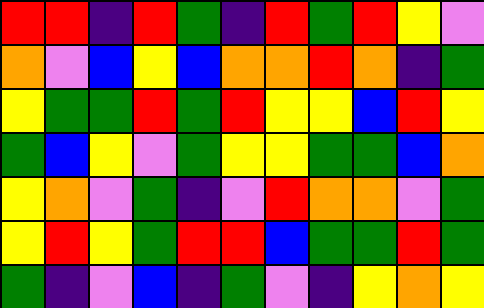[["red", "red", "indigo", "red", "green", "indigo", "red", "green", "red", "yellow", "violet"], ["orange", "violet", "blue", "yellow", "blue", "orange", "orange", "red", "orange", "indigo", "green"], ["yellow", "green", "green", "red", "green", "red", "yellow", "yellow", "blue", "red", "yellow"], ["green", "blue", "yellow", "violet", "green", "yellow", "yellow", "green", "green", "blue", "orange"], ["yellow", "orange", "violet", "green", "indigo", "violet", "red", "orange", "orange", "violet", "green"], ["yellow", "red", "yellow", "green", "red", "red", "blue", "green", "green", "red", "green"], ["green", "indigo", "violet", "blue", "indigo", "green", "violet", "indigo", "yellow", "orange", "yellow"]]